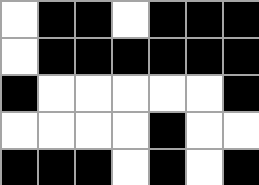[["white", "black", "black", "white", "black", "black", "black"], ["white", "black", "black", "black", "black", "black", "black"], ["black", "white", "white", "white", "white", "white", "black"], ["white", "white", "white", "white", "black", "white", "white"], ["black", "black", "black", "white", "black", "white", "black"]]